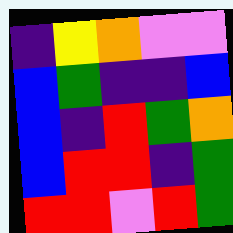[["indigo", "yellow", "orange", "violet", "violet"], ["blue", "green", "indigo", "indigo", "blue"], ["blue", "indigo", "red", "green", "orange"], ["blue", "red", "red", "indigo", "green"], ["red", "red", "violet", "red", "green"]]